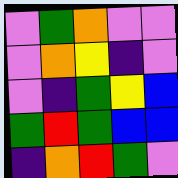[["violet", "green", "orange", "violet", "violet"], ["violet", "orange", "yellow", "indigo", "violet"], ["violet", "indigo", "green", "yellow", "blue"], ["green", "red", "green", "blue", "blue"], ["indigo", "orange", "red", "green", "violet"]]